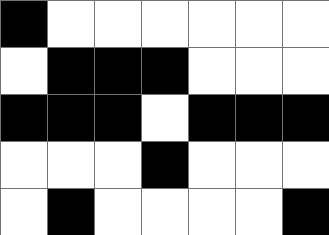[["black", "white", "white", "white", "white", "white", "white"], ["white", "black", "black", "black", "white", "white", "white"], ["black", "black", "black", "white", "black", "black", "black"], ["white", "white", "white", "black", "white", "white", "white"], ["white", "black", "white", "white", "white", "white", "black"]]